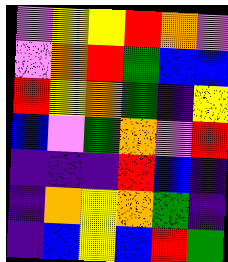[["violet", "yellow", "yellow", "red", "orange", "violet"], ["violet", "orange", "red", "green", "blue", "blue"], ["red", "yellow", "orange", "green", "indigo", "yellow"], ["blue", "violet", "green", "orange", "violet", "red"], ["indigo", "indigo", "indigo", "red", "blue", "indigo"], ["indigo", "orange", "yellow", "orange", "green", "indigo"], ["indigo", "blue", "yellow", "blue", "red", "green"]]